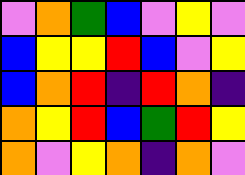[["violet", "orange", "green", "blue", "violet", "yellow", "violet"], ["blue", "yellow", "yellow", "red", "blue", "violet", "yellow"], ["blue", "orange", "red", "indigo", "red", "orange", "indigo"], ["orange", "yellow", "red", "blue", "green", "red", "yellow"], ["orange", "violet", "yellow", "orange", "indigo", "orange", "violet"]]